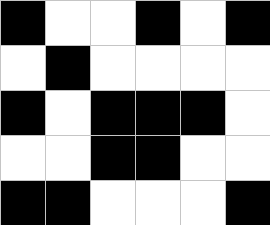[["black", "white", "white", "black", "white", "black"], ["white", "black", "white", "white", "white", "white"], ["black", "white", "black", "black", "black", "white"], ["white", "white", "black", "black", "white", "white"], ["black", "black", "white", "white", "white", "black"]]